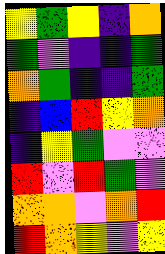[["yellow", "green", "yellow", "indigo", "orange"], ["green", "violet", "indigo", "indigo", "green"], ["orange", "green", "indigo", "indigo", "green"], ["indigo", "blue", "red", "yellow", "orange"], ["indigo", "yellow", "green", "violet", "violet"], ["red", "violet", "red", "green", "violet"], ["orange", "orange", "violet", "orange", "red"], ["red", "orange", "yellow", "violet", "yellow"]]